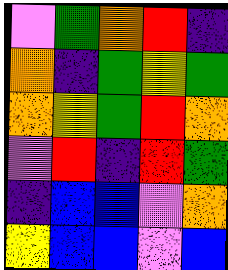[["violet", "green", "orange", "red", "indigo"], ["orange", "indigo", "green", "yellow", "green"], ["orange", "yellow", "green", "red", "orange"], ["violet", "red", "indigo", "red", "green"], ["indigo", "blue", "blue", "violet", "orange"], ["yellow", "blue", "blue", "violet", "blue"]]